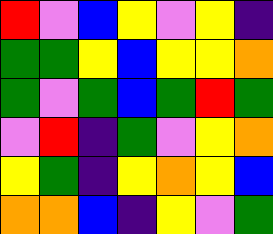[["red", "violet", "blue", "yellow", "violet", "yellow", "indigo"], ["green", "green", "yellow", "blue", "yellow", "yellow", "orange"], ["green", "violet", "green", "blue", "green", "red", "green"], ["violet", "red", "indigo", "green", "violet", "yellow", "orange"], ["yellow", "green", "indigo", "yellow", "orange", "yellow", "blue"], ["orange", "orange", "blue", "indigo", "yellow", "violet", "green"]]